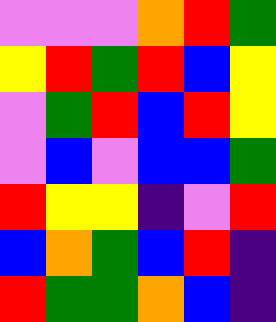[["violet", "violet", "violet", "orange", "red", "green"], ["yellow", "red", "green", "red", "blue", "yellow"], ["violet", "green", "red", "blue", "red", "yellow"], ["violet", "blue", "violet", "blue", "blue", "green"], ["red", "yellow", "yellow", "indigo", "violet", "red"], ["blue", "orange", "green", "blue", "red", "indigo"], ["red", "green", "green", "orange", "blue", "indigo"]]